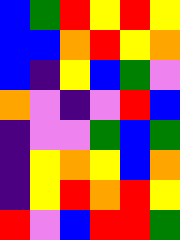[["blue", "green", "red", "yellow", "red", "yellow"], ["blue", "blue", "orange", "red", "yellow", "orange"], ["blue", "indigo", "yellow", "blue", "green", "violet"], ["orange", "violet", "indigo", "violet", "red", "blue"], ["indigo", "violet", "violet", "green", "blue", "green"], ["indigo", "yellow", "orange", "yellow", "blue", "orange"], ["indigo", "yellow", "red", "orange", "red", "yellow"], ["red", "violet", "blue", "red", "red", "green"]]